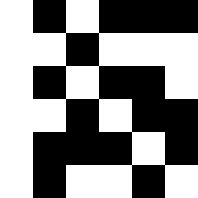[["white", "black", "white", "black", "black", "black"], ["white", "white", "black", "white", "white", "white"], ["white", "black", "white", "black", "black", "white"], ["white", "white", "black", "white", "black", "black"], ["white", "black", "black", "black", "white", "black"], ["white", "black", "white", "white", "black", "white"]]